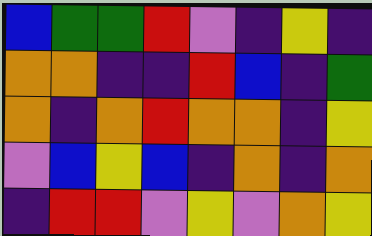[["blue", "green", "green", "red", "violet", "indigo", "yellow", "indigo"], ["orange", "orange", "indigo", "indigo", "red", "blue", "indigo", "green"], ["orange", "indigo", "orange", "red", "orange", "orange", "indigo", "yellow"], ["violet", "blue", "yellow", "blue", "indigo", "orange", "indigo", "orange"], ["indigo", "red", "red", "violet", "yellow", "violet", "orange", "yellow"]]